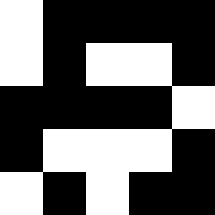[["white", "black", "black", "black", "black"], ["white", "black", "white", "white", "black"], ["black", "black", "black", "black", "white"], ["black", "white", "white", "white", "black"], ["white", "black", "white", "black", "black"]]